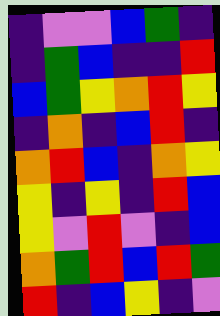[["indigo", "violet", "violet", "blue", "green", "indigo"], ["indigo", "green", "blue", "indigo", "indigo", "red"], ["blue", "green", "yellow", "orange", "red", "yellow"], ["indigo", "orange", "indigo", "blue", "red", "indigo"], ["orange", "red", "blue", "indigo", "orange", "yellow"], ["yellow", "indigo", "yellow", "indigo", "red", "blue"], ["yellow", "violet", "red", "violet", "indigo", "blue"], ["orange", "green", "red", "blue", "red", "green"], ["red", "indigo", "blue", "yellow", "indigo", "violet"]]